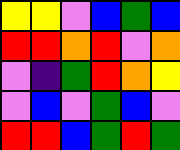[["yellow", "yellow", "violet", "blue", "green", "blue"], ["red", "red", "orange", "red", "violet", "orange"], ["violet", "indigo", "green", "red", "orange", "yellow"], ["violet", "blue", "violet", "green", "blue", "violet"], ["red", "red", "blue", "green", "red", "green"]]